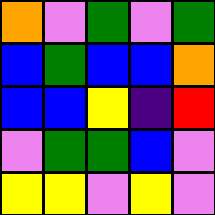[["orange", "violet", "green", "violet", "green"], ["blue", "green", "blue", "blue", "orange"], ["blue", "blue", "yellow", "indigo", "red"], ["violet", "green", "green", "blue", "violet"], ["yellow", "yellow", "violet", "yellow", "violet"]]